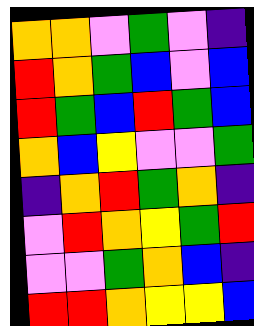[["orange", "orange", "violet", "green", "violet", "indigo"], ["red", "orange", "green", "blue", "violet", "blue"], ["red", "green", "blue", "red", "green", "blue"], ["orange", "blue", "yellow", "violet", "violet", "green"], ["indigo", "orange", "red", "green", "orange", "indigo"], ["violet", "red", "orange", "yellow", "green", "red"], ["violet", "violet", "green", "orange", "blue", "indigo"], ["red", "red", "orange", "yellow", "yellow", "blue"]]